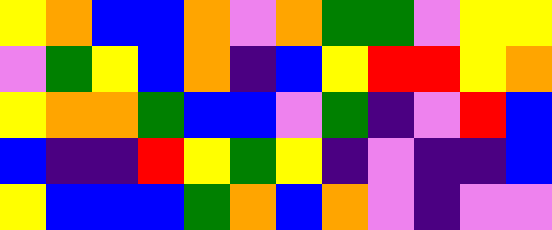[["yellow", "orange", "blue", "blue", "orange", "violet", "orange", "green", "green", "violet", "yellow", "yellow"], ["violet", "green", "yellow", "blue", "orange", "indigo", "blue", "yellow", "red", "red", "yellow", "orange"], ["yellow", "orange", "orange", "green", "blue", "blue", "violet", "green", "indigo", "violet", "red", "blue"], ["blue", "indigo", "indigo", "red", "yellow", "green", "yellow", "indigo", "violet", "indigo", "indigo", "blue"], ["yellow", "blue", "blue", "blue", "green", "orange", "blue", "orange", "violet", "indigo", "violet", "violet"]]